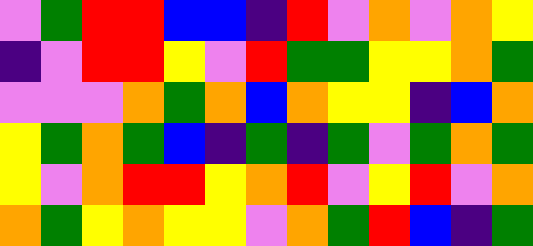[["violet", "green", "red", "red", "blue", "blue", "indigo", "red", "violet", "orange", "violet", "orange", "yellow"], ["indigo", "violet", "red", "red", "yellow", "violet", "red", "green", "green", "yellow", "yellow", "orange", "green"], ["violet", "violet", "violet", "orange", "green", "orange", "blue", "orange", "yellow", "yellow", "indigo", "blue", "orange"], ["yellow", "green", "orange", "green", "blue", "indigo", "green", "indigo", "green", "violet", "green", "orange", "green"], ["yellow", "violet", "orange", "red", "red", "yellow", "orange", "red", "violet", "yellow", "red", "violet", "orange"], ["orange", "green", "yellow", "orange", "yellow", "yellow", "violet", "orange", "green", "red", "blue", "indigo", "green"]]